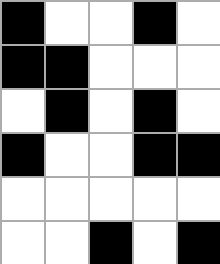[["black", "white", "white", "black", "white"], ["black", "black", "white", "white", "white"], ["white", "black", "white", "black", "white"], ["black", "white", "white", "black", "black"], ["white", "white", "white", "white", "white"], ["white", "white", "black", "white", "black"]]